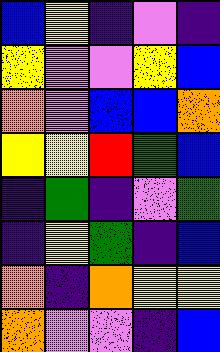[["blue", "yellow", "indigo", "violet", "indigo"], ["yellow", "violet", "violet", "yellow", "blue"], ["orange", "violet", "blue", "blue", "orange"], ["yellow", "yellow", "red", "green", "blue"], ["indigo", "green", "indigo", "violet", "green"], ["indigo", "yellow", "green", "indigo", "blue"], ["orange", "indigo", "orange", "yellow", "yellow"], ["orange", "violet", "violet", "indigo", "blue"]]